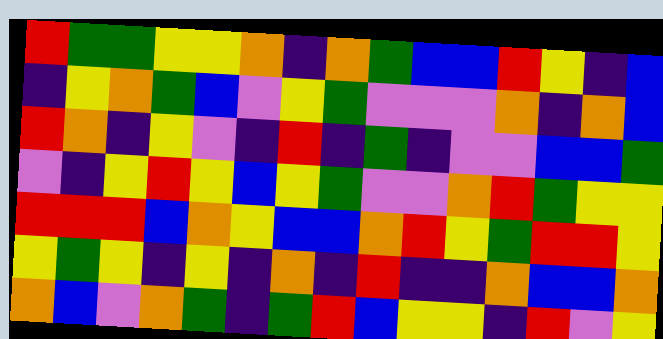[["red", "green", "green", "yellow", "yellow", "orange", "indigo", "orange", "green", "blue", "blue", "red", "yellow", "indigo", "blue"], ["indigo", "yellow", "orange", "green", "blue", "violet", "yellow", "green", "violet", "violet", "violet", "orange", "indigo", "orange", "blue"], ["red", "orange", "indigo", "yellow", "violet", "indigo", "red", "indigo", "green", "indigo", "violet", "violet", "blue", "blue", "green"], ["violet", "indigo", "yellow", "red", "yellow", "blue", "yellow", "green", "violet", "violet", "orange", "red", "green", "yellow", "yellow"], ["red", "red", "red", "blue", "orange", "yellow", "blue", "blue", "orange", "red", "yellow", "green", "red", "red", "yellow"], ["yellow", "green", "yellow", "indigo", "yellow", "indigo", "orange", "indigo", "red", "indigo", "indigo", "orange", "blue", "blue", "orange"], ["orange", "blue", "violet", "orange", "green", "indigo", "green", "red", "blue", "yellow", "yellow", "indigo", "red", "violet", "yellow"]]